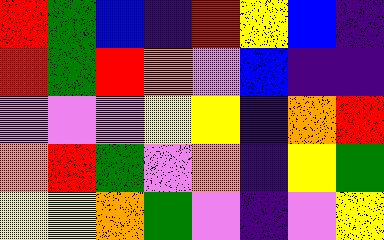[["red", "green", "blue", "indigo", "red", "yellow", "blue", "indigo"], ["red", "green", "red", "orange", "violet", "blue", "indigo", "indigo"], ["violet", "violet", "violet", "yellow", "yellow", "indigo", "orange", "red"], ["orange", "red", "green", "violet", "orange", "indigo", "yellow", "green"], ["yellow", "yellow", "orange", "green", "violet", "indigo", "violet", "yellow"]]